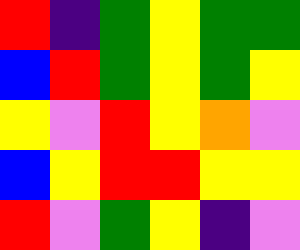[["red", "indigo", "green", "yellow", "green", "green"], ["blue", "red", "green", "yellow", "green", "yellow"], ["yellow", "violet", "red", "yellow", "orange", "violet"], ["blue", "yellow", "red", "red", "yellow", "yellow"], ["red", "violet", "green", "yellow", "indigo", "violet"]]